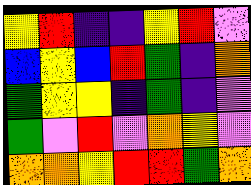[["yellow", "red", "indigo", "indigo", "yellow", "red", "violet"], ["blue", "yellow", "blue", "red", "green", "indigo", "orange"], ["green", "yellow", "yellow", "indigo", "green", "indigo", "violet"], ["green", "violet", "red", "violet", "orange", "yellow", "violet"], ["orange", "orange", "yellow", "red", "red", "green", "orange"]]